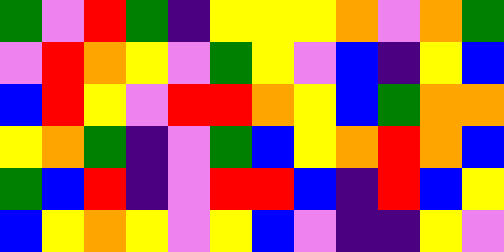[["green", "violet", "red", "green", "indigo", "yellow", "yellow", "yellow", "orange", "violet", "orange", "green"], ["violet", "red", "orange", "yellow", "violet", "green", "yellow", "violet", "blue", "indigo", "yellow", "blue"], ["blue", "red", "yellow", "violet", "red", "red", "orange", "yellow", "blue", "green", "orange", "orange"], ["yellow", "orange", "green", "indigo", "violet", "green", "blue", "yellow", "orange", "red", "orange", "blue"], ["green", "blue", "red", "indigo", "violet", "red", "red", "blue", "indigo", "red", "blue", "yellow"], ["blue", "yellow", "orange", "yellow", "violet", "yellow", "blue", "violet", "indigo", "indigo", "yellow", "violet"]]